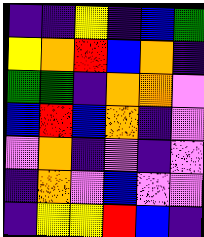[["indigo", "indigo", "yellow", "indigo", "blue", "green"], ["yellow", "orange", "red", "blue", "orange", "indigo"], ["green", "green", "indigo", "orange", "orange", "violet"], ["blue", "red", "blue", "orange", "indigo", "violet"], ["violet", "orange", "indigo", "violet", "indigo", "violet"], ["indigo", "orange", "violet", "blue", "violet", "violet"], ["indigo", "yellow", "yellow", "red", "blue", "indigo"]]